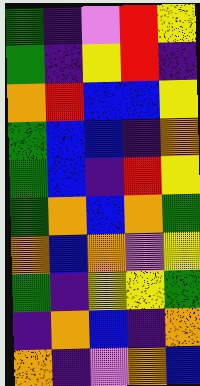[["green", "indigo", "violet", "red", "yellow"], ["green", "indigo", "yellow", "red", "indigo"], ["orange", "red", "blue", "blue", "yellow"], ["green", "blue", "blue", "indigo", "orange"], ["green", "blue", "indigo", "red", "yellow"], ["green", "orange", "blue", "orange", "green"], ["orange", "blue", "orange", "violet", "yellow"], ["green", "indigo", "yellow", "yellow", "green"], ["indigo", "orange", "blue", "indigo", "orange"], ["orange", "indigo", "violet", "orange", "blue"]]